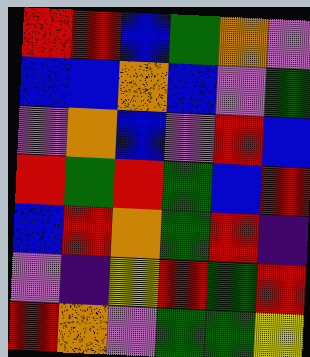[["red", "red", "blue", "green", "orange", "violet"], ["blue", "blue", "orange", "blue", "violet", "green"], ["violet", "orange", "blue", "violet", "red", "blue"], ["red", "green", "red", "green", "blue", "red"], ["blue", "red", "orange", "green", "red", "indigo"], ["violet", "indigo", "yellow", "red", "green", "red"], ["red", "orange", "violet", "green", "green", "yellow"]]